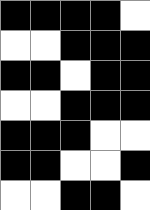[["black", "black", "black", "black", "white"], ["white", "white", "black", "black", "black"], ["black", "black", "white", "black", "black"], ["white", "white", "black", "black", "black"], ["black", "black", "black", "white", "white"], ["black", "black", "white", "white", "black"], ["white", "white", "black", "black", "white"]]